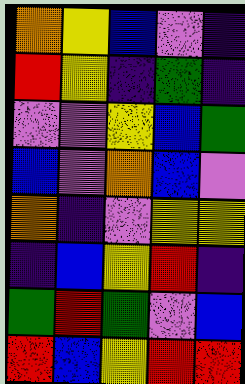[["orange", "yellow", "blue", "violet", "indigo"], ["red", "yellow", "indigo", "green", "indigo"], ["violet", "violet", "yellow", "blue", "green"], ["blue", "violet", "orange", "blue", "violet"], ["orange", "indigo", "violet", "yellow", "yellow"], ["indigo", "blue", "yellow", "red", "indigo"], ["green", "red", "green", "violet", "blue"], ["red", "blue", "yellow", "red", "red"]]